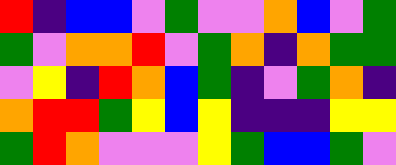[["red", "indigo", "blue", "blue", "violet", "green", "violet", "violet", "orange", "blue", "violet", "green"], ["green", "violet", "orange", "orange", "red", "violet", "green", "orange", "indigo", "orange", "green", "green"], ["violet", "yellow", "indigo", "red", "orange", "blue", "green", "indigo", "violet", "green", "orange", "indigo"], ["orange", "red", "red", "green", "yellow", "blue", "yellow", "indigo", "indigo", "indigo", "yellow", "yellow"], ["green", "red", "orange", "violet", "violet", "violet", "yellow", "green", "blue", "blue", "green", "violet"]]